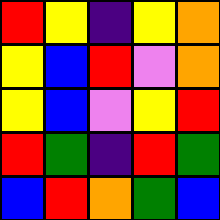[["red", "yellow", "indigo", "yellow", "orange"], ["yellow", "blue", "red", "violet", "orange"], ["yellow", "blue", "violet", "yellow", "red"], ["red", "green", "indigo", "red", "green"], ["blue", "red", "orange", "green", "blue"]]